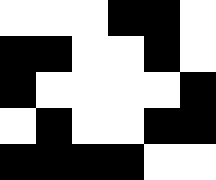[["white", "white", "white", "black", "black", "white"], ["black", "black", "white", "white", "black", "white"], ["black", "white", "white", "white", "white", "black"], ["white", "black", "white", "white", "black", "black"], ["black", "black", "black", "black", "white", "white"]]